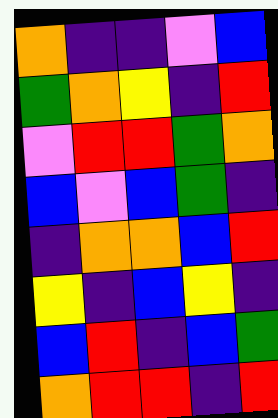[["orange", "indigo", "indigo", "violet", "blue"], ["green", "orange", "yellow", "indigo", "red"], ["violet", "red", "red", "green", "orange"], ["blue", "violet", "blue", "green", "indigo"], ["indigo", "orange", "orange", "blue", "red"], ["yellow", "indigo", "blue", "yellow", "indigo"], ["blue", "red", "indigo", "blue", "green"], ["orange", "red", "red", "indigo", "red"]]